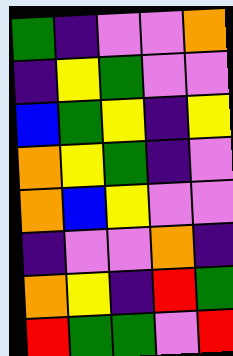[["green", "indigo", "violet", "violet", "orange"], ["indigo", "yellow", "green", "violet", "violet"], ["blue", "green", "yellow", "indigo", "yellow"], ["orange", "yellow", "green", "indigo", "violet"], ["orange", "blue", "yellow", "violet", "violet"], ["indigo", "violet", "violet", "orange", "indigo"], ["orange", "yellow", "indigo", "red", "green"], ["red", "green", "green", "violet", "red"]]